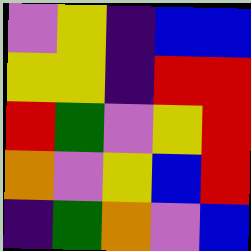[["violet", "yellow", "indigo", "blue", "blue"], ["yellow", "yellow", "indigo", "red", "red"], ["red", "green", "violet", "yellow", "red"], ["orange", "violet", "yellow", "blue", "red"], ["indigo", "green", "orange", "violet", "blue"]]